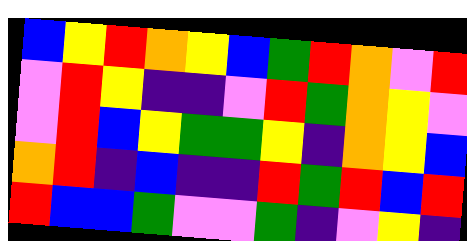[["blue", "yellow", "red", "orange", "yellow", "blue", "green", "red", "orange", "violet", "red"], ["violet", "red", "yellow", "indigo", "indigo", "violet", "red", "green", "orange", "yellow", "violet"], ["violet", "red", "blue", "yellow", "green", "green", "yellow", "indigo", "orange", "yellow", "blue"], ["orange", "red", "indigo", "blue", "indigo", "indigo", "red", "green", "red", "blue", "red"], ["red", "blue", "blue", "green", "violet", "violet", "green", "indigo", "violet", "yellow", "indigo"]]